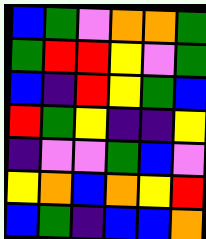[["blue", "green", "violet", "orange", "orange", "green"], ["green", "red", "red", "yellow", "violet", "green"], ["blue", "indigo", "red", "yellow", "green", "blue"], ["red", "green", "yellow", "indigo", "indigo", "yellow"], ["indigo", "violet", "violet", "green", "blue", "violet"], ["yellow", "orange", "blue", "orange", "yellow", "red"], ["blue", "green", "indigo", "blue", "blue", "orange"]]